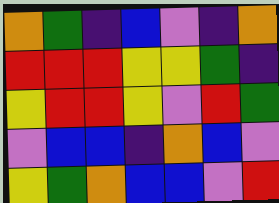[["orange", "green", "indigo", "blue", "violet", "indigo", "orange"], ["red", "red", "red", "yellow", "yellow", "green", "indigo"], ["yellow", "red", "red", "yellow", "violet", "red", "green"], ["violet", "blue", "blue", "indigo", "orange", "blue", "violet"], ["yellow", "green", "orange", "blue", "blue", "violet", "red"]]